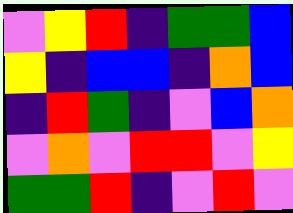[["violet", "yellow", "red", "indigo", "green", "green", "blue"], ["yellow", "indigo", "blue", "blue", "indigo", "orange", "blue"], ["indigo", "red", "green", "indigo", "violet", "blue", "orange"], ["violet", "orange", "violet", "red", "red", "violet", "yellow"], ["green", "green", "red", "indigo", "violet", "red", "violet"]]